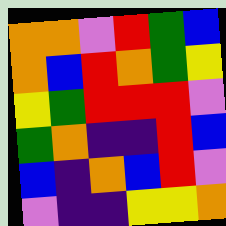[["orange", "orange", "violet", "red", "green", "blue"], ["orange", "blue", "red", "orange", "green", "yellow"], ["yellow", "green", "red", "red", "red", "violet"], ["green", "orange", "indigo", "indigo", "red", "blue"], ["blue", "indigo", "orange", "blue", "red", "violet"], ["violet", "indigo", "indigo", "yellow", "yellow", "orange"]]